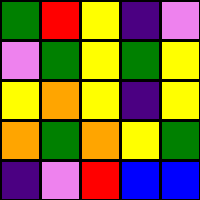[["green", "red", "yellow", "indigo", "violet"], ["violet", "green", "yellow", "green", "yellow"], ["yellow", "orange", "yellow", "indigo", "yellow"], ["orange", "green", "orange", "yellow", "green"], ["indigo", "violet", "red", "blue", "blue"]]